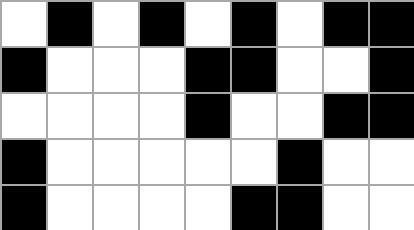[["white", "black", "white", "black", "white", "black", "white", "black", "black"], ["black", "white", "white", "white", "black", "black", "white", "white", "black"], ["white", "white", "white", "white", "black", "white", "white", "black", "black"], ["black", "white", "white", "white", "white", "white", "black", "white", "white"], ["black", "white", "white", "white", "white", "black", "black", "white", "white"]]